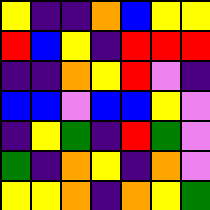[["yellow", "indigo", "indigo", "orange", "blue", "yellow", "yellow"], ["red", "blue", "yellow", "indigo", "red", "red", "red"], ["indigo", "indigo", "orange", "yellow", "red", "violet", "indigo"], ["blue", "blue", "violet", "blue", "blue", "yellow", "violet"], ["indigo", "yellow", "green", "indigo", "red", "green", "violet"], ["green", "indigo", "orange", "yellow", "indigo", "orange", "violet"], ["yellow", "yellow", "orange", "indigo", "orange", "yellow", "green"]]